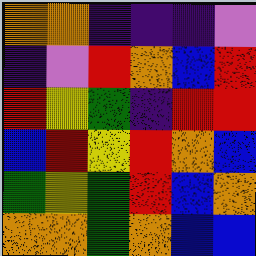[["orange", "orange", "indigo", "indigo", "indigo", "violet"], ["indigo", "violet", "red", "orange", "blue", "red"], ["red", "yellow", "green", "indigo", "red", "red"], ["blue", "red", "yellow", "red", "orange", "blue"], ["green", "yellow", "green", "red", "blue", "orange"], ["orange", "orange", "green", "orange", "blue", "blue"]]